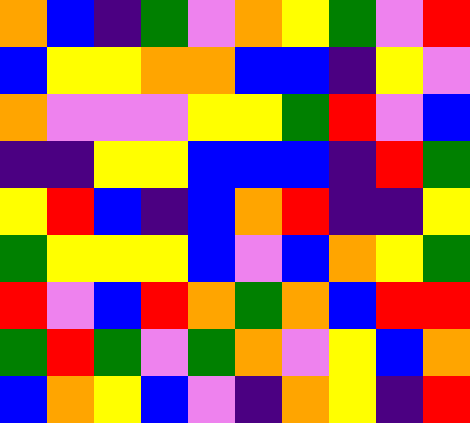[["orange", "blue", "indigo", "green", "violet", "orange", "yellow", "green", "violet", "red"], ["blue", "yellow", "yellow", "orange", "orange", "blue", "blue", "indigo", "yellow", "violet"], ["orange", "violet", "violet", "violet", "yellow", "yellow", "green", "red", "violet", "blue"], ["indigo", "indigo", "yellow", "yellow", "blue", "blue", "blue", "indigo", "red", "green"], ["yellow", "red", "blue", "indigo", "blue", "orange", "red", "indigo", "indigo", "yellow"], ["green", "yellow", "yellow", "yellow", "blue", "violet", "blue", "orange", "yellow", "green"], ["red", "violet", "blue", "red", "orange", "green", "orange", "blue", "red", "red"], ["green", "red", "green", "violet", "green", "orange", "violet", "yellow", "blue", "orange"], ["blue", "orange", "yellow", "blue", "violet", "indigo", "orange", "yellow", "indigo", "red"]]